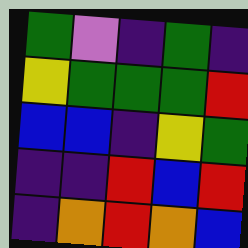[["green", "violet", "indigo", "green", "indigo"], ["yellow", "green", "green", "green", "red"], ["blue", "blue", "indigo", "yellow", "green"], ["indigo", "indigo", "red", "blue", "red"], ["indigo", "orange", "red", "orange", "blue"]]